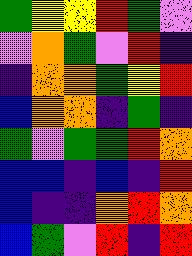[["green", "yellow", "yellow", "red", "green", "violet"], ["violet", "orange", "green", "violet", "red", "indigo"], ["indigo", "orange", "orange", "green", "yellow", "red"], ["blue", "orange", "orange", "indigo", "green", "indigo"], ["green", "violet", "green", "green", "red", "orange"], ["blue", "blue", "indigo", "blue", "indigo", "red"], ["blue", "indigo", "indigo", "orange", "red", "orange"], ["blue", "green", "violet", "red", "indigo", "red"]]